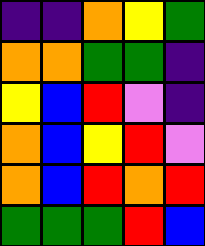[["indigo", "indigo", "orange", "yellow", "green"], ["orange", "orange", "green", "green", "indigo"], ["yellow", "blue", "red", "violet", "indigo"], ["orange", "blue", "yellow", "red", "violet"], ["orange", "blue", "red", "orange", "red"], ["green", "green", "green", "red", "blue"]]